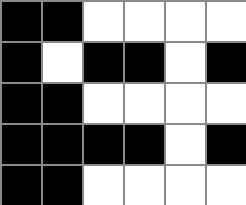[["black", "black", "white", "white", "white", "white"], ["black", "white", "black", "black", "white", "black"], ["black", "black", "white", "white", "white", "white"], ["black", "black", "black", "black", "white", "black"], ["black", "black", "white", "white", "white", "white"]]